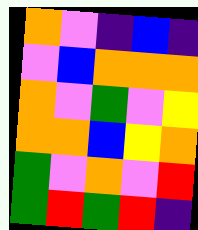[["orange", "violet", "indigo", "blue", "indigo"], ["violet", "blue", "orange", "orange", "orange"], ["orange", "violet", "green", "violet", "yellow"], ["orange", "orange", "blue", "yellow", "orange"], ["green", "violet", "orange", "violet", "red"], ["green", "red", "green", "red", "indigo"]]